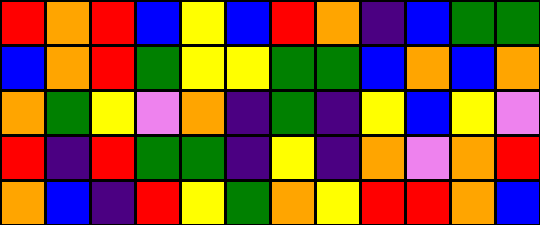[["red", "orange", "red", "blue", "yellow", "blue", "red", "orange", "indigo", "blue", "green", "green"], ["blue", "orange", "red", "green", "yellow", "yellow", "green", "green", "blue", "orange", "blue", "orange"], ["orange", "green", "yellow", "violet", "orange", "indigo", "green", "indigo", "yellow", "blue", "yellow", "violet"], ["red", "indigo", "red", "green", "green", "indigo", "yellow", "indigo", "orange", "violet", "orange", "red"], ["orange", "blue", "indigo", "red", "yellow", "green", "orange", "yellow", "red", "red", "orange", "blue"]]